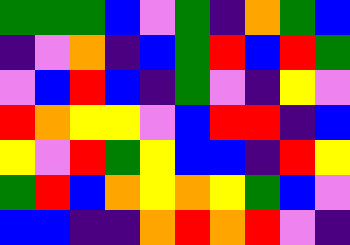[["green", "green", "green", "blue", "violet", "green", "indigo", "orange", "green", "blue"], ["indigo", "violet", "orange", "indigo", "blue", "green", "red", "blue", "red", "green"], ["violet", "blue", "red", "blue", "indigo", "green", "violet", "indigo", "yellow", "violet"], ["red", "orange", "yellow", "yellow", "violet", "blue", "red", "red", "indigo", "blue"], ["yellow", "violet", "red", "green", "yellow", "blue", "blue", "indigo", "red", "yellow"], ["green", "red", "blue", "orange", "yellow", "orange", "yellow", "green", "blue", "violet"], ["blue", "blue", "indigo", "indigo", "orange", "red", "orange", "red", "violet", "indigo"]]